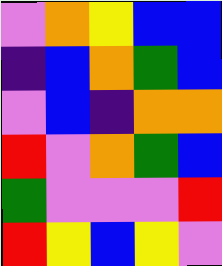[["violet", "orange", "yellow", "blue", "blue"], ["indigo", "blue", "orange", "green", "blue"], ["violet", "blue", "indigo", "orange", "orange"], ["red", "violet", "orange", "green", "blue"], ["green", "violet", "violet", "violet", "red"], ["red", "yellow", "blue", "yellow", "violet"]]